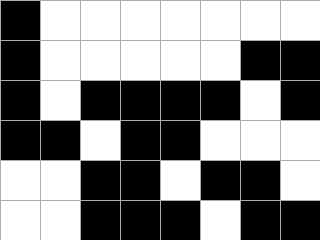[["black", "white", "white", "white", "white", "white", "white", "white"], ["black", "white", "white", "white", "white", "white", "black", "black"], ["black", "white", "black", "black", "black", "black", "white", "black"], ["black", "black", "white", "black", "black", "white", "white", "white"], ["white", "white", "black", "black", "white", "black", "black", "white"], ["white", "white", "black", "black", "black", "white", "black", "black"]]